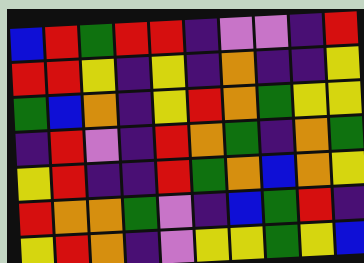[["blue", "red", "green", "red", "red", "indigo", "violet", "violet", "indigo", "red"], ["red", "red", "yellow", "indigo", "yellow", "indigo", "orange", "indigo", "indigo", "yellow"], ["green", "blue", "orange", "indigo", "yellow", "red", "orange", "green", "yellow", "yellow"], ["indigo", "red", "violet", "indigo", "red", "orange", "green", "indigo", "orange", "green"], ["yellow", "red", "indigo", "indigo", "red", "green", "orange", "blue", "orange", "yellow"], ["red", "orange", "orange", "green", "violet", "indigo", "blue", "green", "red", "indigo"], ["yellow", "red", "orange", "indigo", "violet", "yellow", "yellow", "green", "yellow", "blue"]]